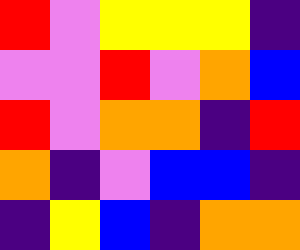[["red", "violet", "yellow", "yellow", "yellow", "indigo"], ["violet", "violet", "red", "violet", "orange", "blue"], ["red", "violet", "orange", "orange", "indigo", "red"], ["orange", "indigo", "violet", "blue", "blue", "indigo"], ["indigo", "yellow", "blue", "indigo", "orange", "orange"]]